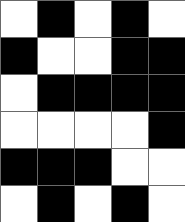[["white", "black", "white", "black", "white"], ["black", "white", "white", "black", "black"], ["white", "black", "black", "black", "black"], ["white", "white", "white", "white", "black"], ["black", "black", "black", "white", "white"], ["white", "black", "white", "black", "white"]]